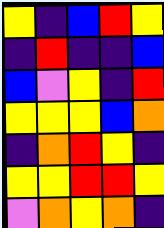[["yellow", "indigo", "blue", "red", "yellow"], ["indigo", "red", "indigo", "indigo", "blue"], ["blue", "violet", "yellow", "indigo", "red"], ["yellow", "yellow", "yellow", "blue", "orange"], ["indigo", "orange", "red", "yellow", "indigo"], ["yellow", "yellow", "red", "red", "yellow"], ["violet", "orange", "yellow", "orange", "indigo"]]